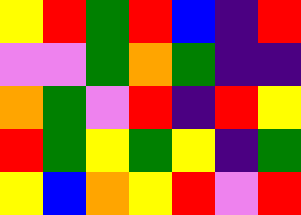[["yellow", "red", "green", "red", "blue", "indigo", "red"], ["violet", "violet", "green", "orange", "green", "indigo", "indigo"], ["orange", "green", "violet", "red", "indigo", "red", "yellow"], ["red", "green", "yellow", "green", "yellow", "indigo", "green"], ["yellow", "blue", "orange", "yellow", "red", "violet", "red"]]